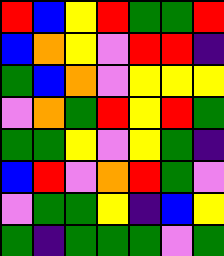[["red", "blue", "yellow", "red", "green", "green", "red"], ["blue", "orange", "yellow", "violet", "red", "red", "indigo"], ["green", "blue", "orange", "violet", "yellow", "yellow", "yellow"], ["violet", "orange", "green", "red", "yellow", "red", "green"], ["green", "green", "yellow", "violet", "yellow", "green", "indigo"], ["blue", "red", "violet", "orange", "red", "green", "violet"], ["violet", "green", "green", "yellow", "indigo", "blue", "yellow"], ["green", "indigo", "green", "green", "green", "violet", "green"]]